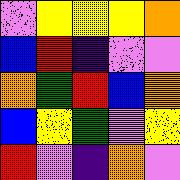[["violet", "yellow", "yellow", "yellow", "orange"], ["blue", "red", "indigo", "violet", "violet"], ["orange", "green", "red", "blue", "orange"], ["blue", "yellow", "green", "violet", "yellow"], ["red", "violet", "indigo", "orange", "violet"]]